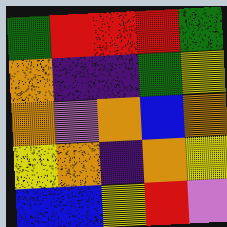[["green", "red", "red", "red", "green"], ["orange", "indigo", "indigo", "green", "yellow"], ["orange", "violet", "orange", "blue", "orange"], ["yellow", "orange", "indigo", "orange", "yellow"], ["blue", "blue", "yellow", "red", "violet"]]